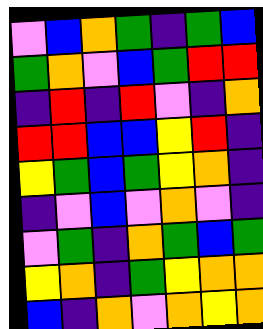[["violet", "blue", "orange", "green", "indigo", "green", "blue"], ["green", "orange", "violet", "blue", "green", "red", "red"], ["indigo", "red", "indigo", "red", "violet", "indigo", "orange"], ["red", "red", "blue", "blue", "yellow", "red", "indigo"], ["yellow", "green", "blue", "green", "yellow", "orange", "indigo"], ["indigo", "violet", "blue", "violet", "orange", "violet", "indigo"], ["violet", "green", "indigo", "orange", "green", "blue", "green"], ["yellow", "orange", "indigo", "green", "yellow", "orange", "orange"], ["blue", "indigo", "orange", "violet", "orange", "yellow", "orange"]]